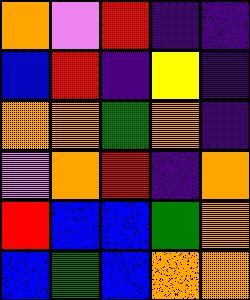[["orange", "violet", "red", "indigo", "indigo"], ["blue", "red", "indigo", "yellow", "indigo"], ["orange", "orange", "green", "orange", "indigo"], ["violet", "orange", "red", "indigo", "orange"], ["red", "blue", "blue", "green", "orange"], ["blue", "green", "blue", "orange", "orange"]]